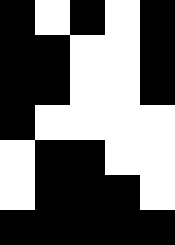[["black", "white", "black", "white", "black"], ["black", "black", "white", "white", "black"], ["black", "black", "white", "white", "black"], ["black", "white", "white", "white", "white"], ["white", "black", "black", "white", "white"], ["white", "black", "black", "black", "white"], ["black", "black", "black", "black", "black"]]